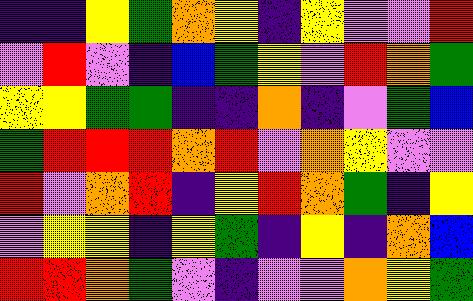[["indigo", "indigo", "yellow", "green", "orange", "yellow", "indigo", "yellow", "violet", "violet", "red"], ["violet", "red", "violet", "indigo", "blue", "green", "yellow", "violet", "red", "orange", "green"], ["yellow", "yellow", "green", "green", "indigo", "indigo", "orange", "indigo", "violet", "green", "blue"], ["green", "red", "red", "red", "orange", "red", "violet", "orange", "yellow", "violet", "violet"], ["red", "violet", "orange", "red", "indigo", "yellow", "red", "orange", "green", "indigo", "yellow"], ["violet", "yellow", "yellow", "indigo", "yellow", "green", "indigo", "yellow", "indigo", "orange", "blue"], ["red", "red", "orange", "green", "violet", "indigo", "violet", "violet", "orange", "yellow", "green"]]